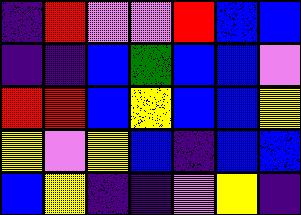[["indigo", "red", "violet", "violet", "red", "blue", "blue"], ["indigo", "indigo", "blue", "green", "blue", "blue", "violet"], ["red", "red", "blue", "yellow", "blue", "blue", "yellow"], ["yellow", "violet", "yellow", "blue", "indigo", "blue", "blue"], ["blue", "yellow", "indigo", "indigo", "violet", "yellow", "indigo"]]